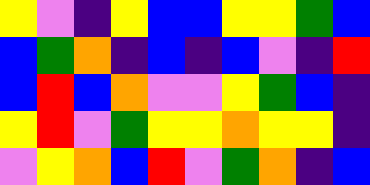[["yellow", "violet", "indigo", "yellow", "blue", "blue", "yellow", "yellow", "green", "blue"], ["blue", "green", "orange", "indigo", "blue", "indigo", "blue", "violet", "indigo", "red"], ["blue", "red", "blue", "orange", "violet", "violet", "yellow", "green", "blue", "indigo"], ["yellow", "red", "violet", "green", "yellow", "yellow", "orange", "yellow", "yellow", "indigo"], ["violet", "yellow", "orange", "blue", "red", "violet", "green", "orange", "indigo", "blue"]]